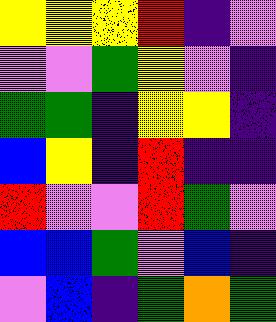[["yellow", "yellow", "yellow", "red", "indigo", "violet"], ["violet", "violet", "green", "yellow", "violet", "indigo"], ["green", "green", "indigo", "yellow", "yellow", "indigo"], ["blue", "yellow", "indigo", "red", "indigo", "indigo"], ["red", "violet", "violet", "red", "green", "violet"], ["blue", "blue", "green", "violet", "blue", "indigo"], ["violet", "blue", "indigo", "green", "orange", "green"]]